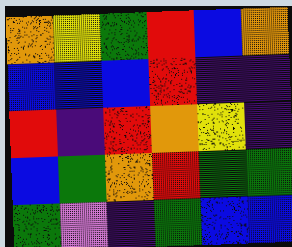[["orange", "yellow", "green", "red", "blue", "orange"], ["blue", "blue", "blue", "red", "indigo", "indigo"], ["red", "indigo", "red", "orange", "yellow", "indigo"], ["blue", "green", "orange", "red", "green", "green"], ["green", "violet", "indigo", "green", "blue", "blue"]]